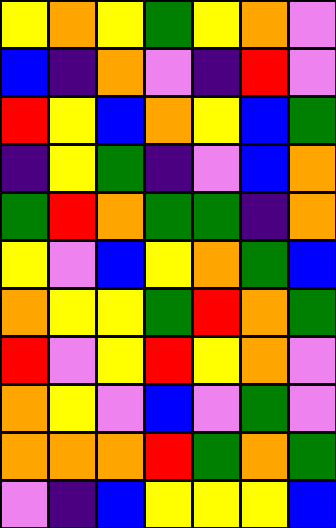[["yellow", "orange", "yellow", "green", "yellow", "orange", "violet"], ["blue", "indigo", "orange", "violet", "indigo", "red", "violet"], ["red", "yellow", "blue", "orange", "yellow", "blue", "green"], ["indigo", "yellow", "green", "indigo", "violet", "blue", "orange"], ["green", "red", "orange", "green", "green", "indigo", "orange"], ["yellow", "violet", "blue", "yellow", "orange", "green", "blue"], ["orange", "yellow", "yellow", "green", "red", "orange", "green"], ["red", "violet", "yellow", "red", "yellow", "orange", "violet"], ["orange", "yellow", "violet", "blue", "violet", "green", "violet"], ["orange", "orange", "orange", "red", "green", "orange", "green"], ["violet", "indigo", "blue", "yellow", "yellow", "yellow", "blue"]]